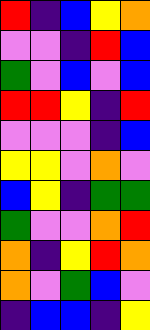[["red", "indigo", "blue", "yellow", "orange"], ["violet", "violet", "indigo", "red", "blue"], ["green", "violet", "blue", "violet", "blue"], ["red", "red", "yellow", "indigo", "red"], ["violet", "violet", "violet", "indigo", "blue"], ["yellow", "yellow", "violet", "orange", "violet"], ["blue", "yellow", "indigo", "green", "green"], ["green", "violet", "violet", "orange", "red"], ["orange", "indigo", "yellow", "red", "orange"], ["orange", "violet", "green", "blue", "violet"], ["indigo", "blue", "blue", "indigo", "yellow"]]